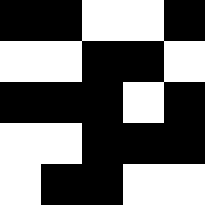[["black", "black", "white", "white", "black"], ["white", "white", "black", "black", "white"], ["black", "black", "black", "white", "black"], ["white", "white", "black", "black", "black"], ["white", "black", "black", "white", "white"]]